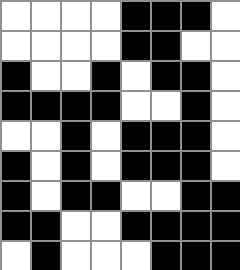[["white", "white", "white", "white", "black", "black", "black", "white"], ["white", "white", "white", "white", "black", "black", "white", "white"], ["black", "white", "white", "black", "white", "black", "black", "white"], ["black", "black", "black", "black", "white", "white", "black", "white"], ["white", "white", "black", "white", "black", "black", "black", "white"], ["black", "white", "black", "white", "black", "black", "black", "white"], ["black", "white", "black", "black", "white", "white", "black", "black"], ["black", "black", "white", "white", "black", "black", "black", "black"], ["white", "black", "white", "white", "white", "black", "black", "black"]]